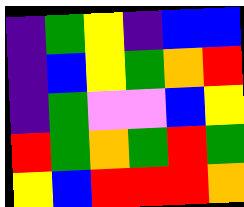[["indigo", "green", "yellow", "indigo", "blue", "blue"], ["indigo", "blue", "yellow", "green", "orange", "red"], ["indigo", "green", "violet", "violet", "blue", "yellow"], ["red", "green", "orange", "green", "red", "green"], ["yellow", "blue", "red", "red", "red", "orange"]]